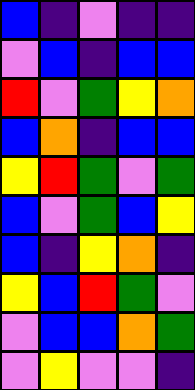[["blue", "indigo", "violet", "indigo", "indigo"], ["violet", "blue", "indigo", "blue", "blue"], ["red", "violet", "green", "yellow", "orange"], ["blue", "orange", "indigo", "blue", "blue"], ["yellow", "red", "green", "violet", "green"], ["blue", "violet", "green", "blue", "yellow"], ["blue", "indigo", "yellow", "orange", "indigo"], ["yellow", "blue", "red", "green", "violet"], ["violet", "blue", "blue", "orange", "green"], ["violet", "yellow", "violet", "violet", "indigo"]]